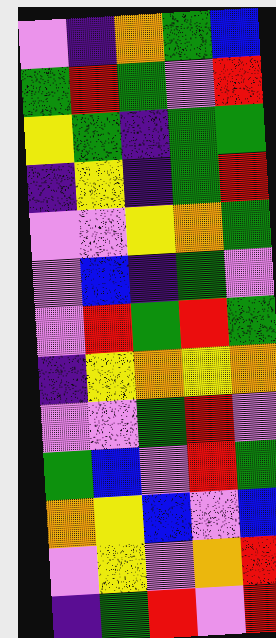[["violet", "indigo", "orange", "green", "blue"], ["green", "red", "green", "violet", "red"], ["yellow", "green", "indigo", "green", "green"], ["indigo", "yellow", "indigo", "green", "red"], ["violet", "violet", "yellow", "orange", "green"], ["violet", "blue", "indigo", "green", "violet"], ["violet", "red", "green", "red", "green"], ["indigo", "yellow", "orange", "yellow", "orange"], ["violet", "violet", "green", "red", "violet"], ["green", "blue", "violet", "red", "green"], ["orange", "yellow", "blue", "violet", "blue"], ["violet", "yellow", "violet", "orange", "red"], ["indigo", "green", "red", "violet", "red"]]